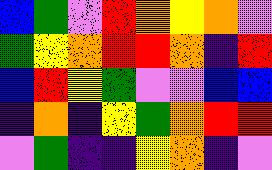[["blue", "green", "violet", "red", "orange", "yellow", "orange", "violet"], ["green", "yellow", "orange", "red", "red", "orange", "indigo", "red"], ["blue", "red", "yellow", "green", "violet", "violet", "blue", "blue"], ["indigo", "orange", "indigo", "yellow", "green", "orange", "red", "red"], ["violet", "green", "indigo", "indigo", "yellow", "orange", "indigo", "violet"]]